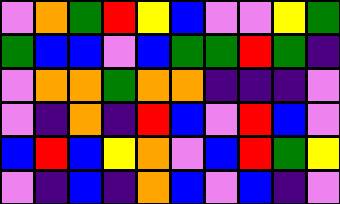[["violet", "orange", "green", "red", "yellow", "blue", "violet", "violet", "yellow", "green"], ["green", "blue", "blue", "violet", "blue", "green", "green", "red", "green", "indigo"], ["violet", "orange", "orange", "green", "orange", "orange", "indigo", "indigo", "indigo", "violet"], ["violet", "indigo", "orange", "indigo", "red", "blue", "violet", "red", "blue", "violet"], ["blue", "red", "blue", "yellow", "orange", "violet", "blue", "red", "green", "yellow"], ["violet", "indigo", "blue", "indigo", "orange", "blue", "violet", "blue", "indigo", "violet"]]